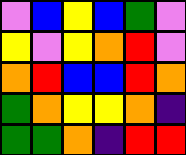[["violet", "blue", "yellow", "blue", "green", "violet"], ["yellow", "violet", "yellow", "orange", "red", "violet"], ["orange", "red", "blue", "blue", "red", "orange"], ["green", "orange", "yellow", "yellow", "orange", "indigo"], ["green", "green", "orange", "indigo", "red", "red"]]